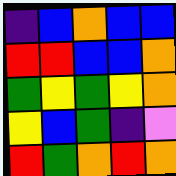[["indigo", "blue", "orange", "blue", "blue"], ["red", "red", "blue", "blue", "orange"], ["green", "yellow", "green", "yellow", "orange"], ["yellow", "blue", "green", "indigo", "violet"], ["red", "green", "orange", "red", "orange"]]